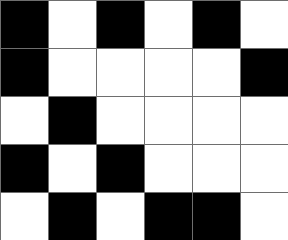[["black", "white", "black", "white", "black", "white"], ["black", "white", "white", "white", "white", "black"], ["white", "black", "white", "white", "white", "white"], ["black", "white", "black", "white", "white", "white"], ["white", "black", "white", "black", "black", "white"]]